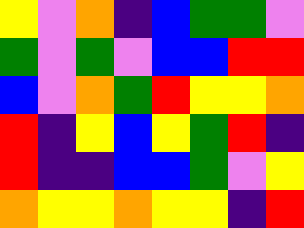[["yellow", "violet", "orange", "indigo", "blue", "green", "green", "violet"], ["green", "violet", "green", "violet", "blue", "blue", "red", "red"], ["blue", "violet", "orange", "green", "red", "yellow", "yellow", "orange"], ["red", "indigo", "yellow", "blue", "yellow", "green", "red", "indigo"], ["red", "indigo", "indigo", "blue", "blue", "green", "violet", "yellow"], ["orange", "yellow", "yellow", "orange", "yellow", "yellow", "indigo", "red"]]